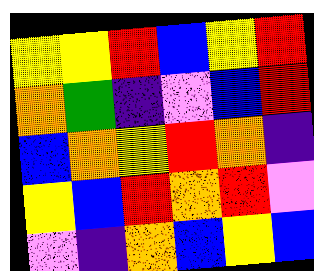[["yellow", "yellow", "red", "blue", "yellow", "red"], ["orange", "green", "indigo", "violet", "blue", "red"], ["blue", "orange", "yellow", "red", "orange", "indigo"], ["yellow", "blue", "red", "orange", "red", "violet"], ["violet", "indigo", "orange", "blue", "yellow", "blue"]]